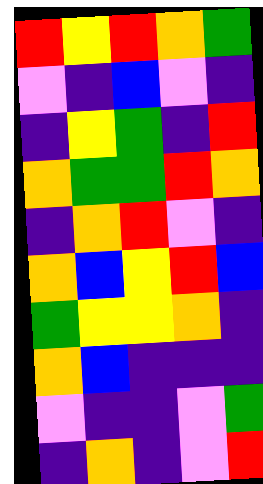[["red", "yellow", "red", "orange", "green"], ["violet", "indigo", "blue", "violet", "indigo"], ["indigo", "yellow", "green", "indigo", "red"], ["orange", "green", "green", "red", "orange"], ["indigo", "orange", "red", "violet", "indigo"], ["orange", "blue", "yellow", "red", "blue"], ["green", "yellow", "yellow", "orange", "indigo"], ["orange", "blue", "indigo", "indigo", "indigo"], ["violet", "indigo", "indigo", "violet", "green"], ["indigo", "orange", "indigo", "violet", "red"]]